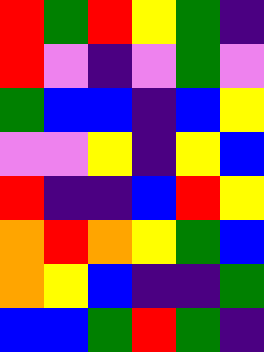[["red", "green", "red", "yellow", "green", "indigo"], ["red", "violet", "indigo", "violet", "green", "violet"], ["green", "blue", "blue", "indigo", "blue", "yellow"], ["violet", "violet", "yellow", "indigo", "yellow", "blue"], ["red", "indigo", "indigo", "blue", "red", "yellow"], ["orange", "red", "orange", "yellow", "green", "blue"], ["orange", "yellow", "blue", "indigo", "indigo", "green"], ["blue", "blue", "green", "red", "green", "indigo"]]